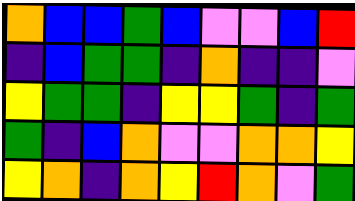[["orange", "blue", "blue", "green", "blue", "violet", "violet", "blue", "red"], ["indigo", "blue", "green", "green", "indigo", "orange", "indigo", "indigo", "violet"], ["yellow", "green", "green", "indigo", "yellow", "yellow", "green", "indigo", "green"], ["green", "indigo", "blue", "orange", "violet", "violet", "orange", "orange", "yellow"], ["yellow", "orange", "indigo", "orange", "yellow", "red", "orange", "violet", "green"]]